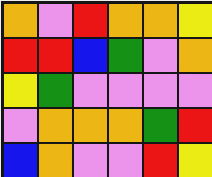[["orange", "violet", "red", "orange", "orange", "yellow"], ["red", "red", "blue", "green", "violet", "orange"], ["yellow", "green", "violet", "violet", "violet", "violet"], ["violet", "orange", "orange", "orange", "green", "red"], ["blue", "orange", "violet", "violet", "red", "yellow"]]